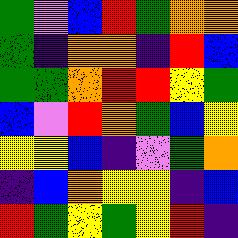[["green", "violet", "blue", "red", "green", "orange", "orange"], ["green", "indigo", "orange", "orange", "indigo", "red", "blue"], ["green", "green", "orange", "red", "red", "yellow", "green"], ["blue", "violet", "red", "orange", "green", "blue", "yellow"], ["yellow", "yellow", "blue", "indigo", "violet", "green", "orange"], ["indigo", "blue", "orange", "yellow", "yellow", "indigo", "blue"], ["red", "green", "yellow", "green", "yellow", "red", "indigo"]]